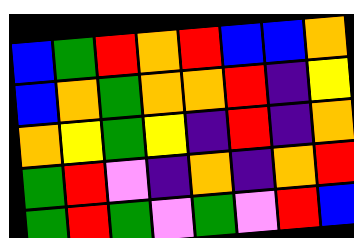[["blue", "green", "red", "orange", "red", "blue", "blue", "orange"], ["blue", "orange", "green", "orange", "orange", "red", "indigo", "yellow"], ["orange", "yellow", "green", "yellow", "indigo", "red", "indigo", "orange"], ["green", "red", "violet", "indigo", "orange", "indigo", "orange", "red"], ["green", "red", "green", "violet", "green", "violet", "red", "blue"]]